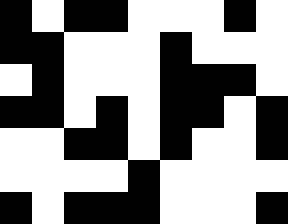[["black", "white", "black", "black", "white", "white", "white", "black", "white"], ["black", "black", "white", "white", "white", "black", "white", "white", "white"], ["white", "black", "white", "white", "white", "black", "black", "black", "white"], ["black", "black", "white", "black", "white", "black", "black", "white", "black"], ["white", "white", "black", "black", "white", "black", "white", "white", "black"], ["white", "white", "white", "white", "black", "white", "white", "white", "white"], ["black", "white", "black", "black", "black", "white", "white", "white", "black"]]